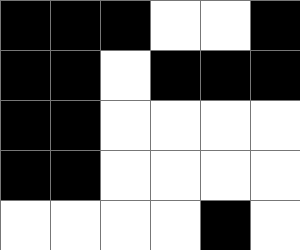[["black", "black", "black", "white", "white", "black"], ["black", "black", "white", "black", "black", "black"], ["black", "black", "white", "white", "white", "white"], ["black", "black", "white", "white", "white", "white"], ["white", "white", "white", "white", "black", "white"]]